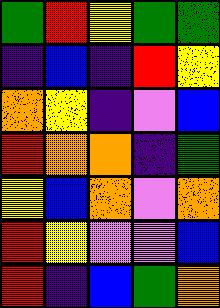[["green", "red", "yellow", "green", "green"], ["indigo", "blue", "indigo", "red", "yellow"], ["orange", "yellow", "indigo", "violet", "blue"], ["red", "orange", "orange", "indigo", "green"], ["yellow", "blue", "orange", "violet", "orange"], ["red", "yellow", "violet", "violet", "blue"], ["red", "indigo", "blue", "green", "orange"]]